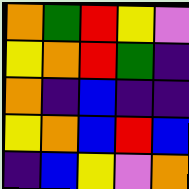[["orange", "green", "red", "yellow", "violet"], ["yellow", "orange", "red", "green", "indigo"], ["orange", "indigo", "blue", "indigo", "indigo"], ["yellow", "orange", "blue", "red", "blue"], ["indigo", "blue", "yellow", "violet", "orange"]]